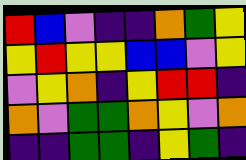[["red", "blue", "violet", "indigo", "indigo", "orange", "green", "yellow"], ["yellow", "red", "yellow", "yellow", "blue", "blue", "violet", "yellow"], ["violet", "yellow", "orange", "indigo", "yellow", "red", "red", "indigo"], ["orange", "violet", "green", "green", "orange", "yellow", "violet", "orange"], ["indigo", "indigo", "green", "green", "indigo", "yellow", "green", "indigo"]]